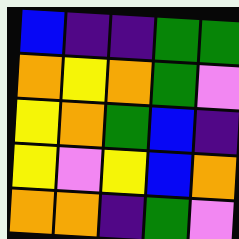[["blue", "indigo", "indigo", "green", "green"], ["orange", "yellow", "orange", "green", "violet"], ["yellow", "orange", "green", "blue", "indigo"], ["yellow", "violet", "yellow", "blue", "orange"], ["orange", "orange", "indigo", "green", "violet"]]